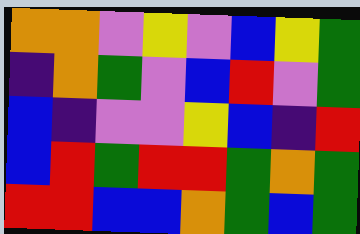[["orange", "orange", "violet", "yellow", "violet", "blue", "yellow", "green"], ["indigo", "orange", "green", "violet", "blue", "red", "violet", "green"], ["blue", "indigo", "violet", "violet", "yellow", "blue", "indigo", "red"], ["blue", "red", "green", "red", "red", "green", "orange", "green"], ["red", "red", "blue", "blue", "orange", "green", "blue", "green"]]